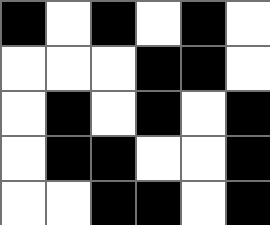[["black", "white", "black", "white", "black", "white"], ["white", "white", "white", "black", "black", "white"], ["white", "black", "white", "black", "white", "black"], ["white", "black", "black", "white", "white", "black"], ["white", "white", "black", "black", "white", "black"]]